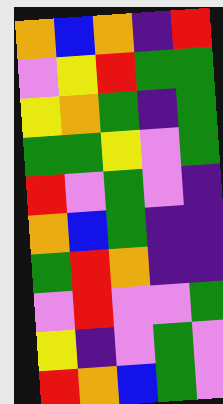[["orange", "blue", "orange", "indigo", "red"], ["violet", "yellow", "red", "green", "green"], ["yellow", "orange", "green", "indigo", "green"], ["green", "green", "yellow", "violet", "green"], ["red", "violet", "green", "violet", "indigo"], ["orange", "blue", "green", "indigo", "indigo"], ["green", "red", "orange", "indigo", "indigo"], ["violet", "red", "violet", "violet", "green"], ["yellow", "indigo", "violet", "green", "violet"], ["red", "orange", "blue", "green", "violet"]]